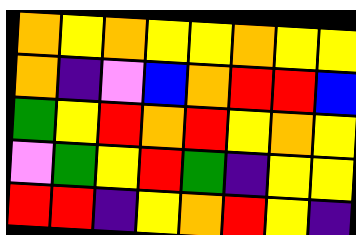[["orange", "yellow", "orange", "yellow", "yellow", "orange", "yellow", "yellow"], ["orange", "indigo", "violet", "blue", "orange", "red", "red", "blue"], ["green", "yellow", "red", "orange", "red", "yellow", "orange", "yellow"], ["violet", "green", "yellow", "red", "green", "indigo", "yellow", "yellow"], ["red", "red", "indigo", "yellow", "orange", "red", "yellow", "indigo"]]